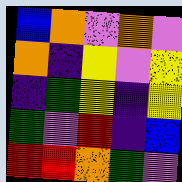[["blue", "orange", "violet", "orange", "violet"], ["orange", "indigo", "yellow", "violet", "yellow"], ["indigo", "green", "yellow", "indigo", "yellow"], ["green", "violet", "red", "indigo", "blue"], ["red", "red", "orange", "green", "violet"]]